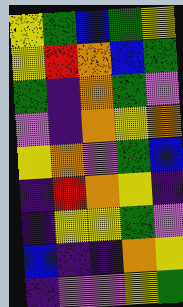[["yellow", "green", "blue", "green", "yellow"], ["yellow", "red", "orange", "blue", "green"], ["green", "indigo", "orange", "green", "violet"], ["violet", "indigo", "orange", "yellow", "orange"], ["yellow", "orange", "violet", "green", "blue"], ["indigo", "red", "orange", "yellow", "indigo"], ["indigo", "yellow", "yellow", "green", "violet"], ["blue", "indigo", "indigo", "orange", "yellow"], ["indigo", "violet", "violet", "yellow", "green"]]